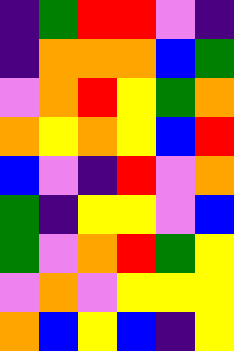[["indigo", "green", "red", "red", "violet", "indigo"], ["indigo", "orange", "orange", "orange", "blue", "green"], ["violet", "orange", "red", "yellow", "green", "orange"], ["orange", "yellow", "orange", "yellow", "blue", "red"], ["blue", "violet", "indigo", "red", "violet", "orange"], ["green", "indigo", "yellow", "yellow", "violet", "blue"], ["green", "violet", "orange", "red", "green", "yellow"], ["violet", "orange", "violet", "yellow", "yellow", "yellow"], ["orange", "blue", "yellow", "blue", "indigo", "yellow"]]